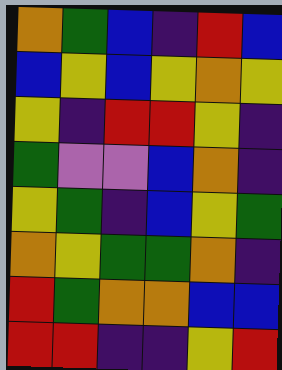[["orange", "green", "blue", "indigo", "red", "blue"], ["blue", "yellow", "blue", "yellow", "orange", "yellow"], ["yellow", "indigo", "red", "red", "yellow", "indigo"], ["green", "violet", "violet", "blue", "orange", "indigo"], ["yellow", "green", "indigo", "blue", "yellow", "green"], ["orange", "yellow", "green", "green", "orange", "indigo"], ["red", "green", "orange", "orange", "blue", "blue"], ["red", "red", "indigo", "indigo", "yellow", "red"]]